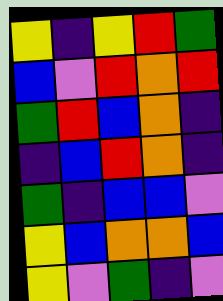[["yellow", "indigo", "yellow", "red", "green"], ["blue", "violet", "red", "orange", "red"], ["green", "red", "blue", "orange", "indigo"], ["indigo", "blue", "red", "orange", "indigo"], ["green", "indigo", "blue", "blue", "violet"], ["yellow", "blue", "orange", "orange", "blue"], ["yellow", "violet", "green", "indigo", "violet"]]